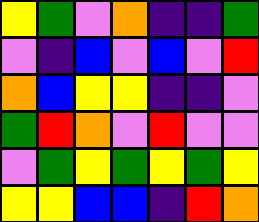[["yellow", "green", "violet", "orange", "indigo", "indigo", "green"], ["violet", "indigo", "blue", "violet", "blue", "violet", "red"], ["orange", "blue", "yellow", "yellow", "indigo", "indigo", "violet"], ["green", "red", "orange", "violet", "red", "violet", "violet"], ["violet", "green", "yellow", "green", "yellow", "green", "yellow"], ["yellow", "yellow", "blue", "blue", "indigo", "red", "orange"]]